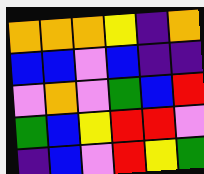[["orange", "orange", "orange", "yellow", "indigo", "orange"], ["blue", "blue", "violet", "blue", "indigo", "indigo"], ["violet", "orange", "violet", "green", "blue", "red"], ["green", "blue", "yellow", "red", "red", "violet"], ["indigo", "blue", "violet", "red", "yellow", "green"]]